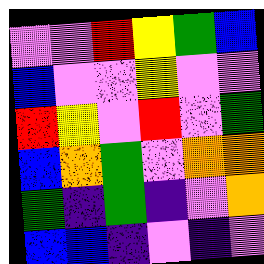[["violet", "violet", "red", "yellow", "green", "blue"], ["blue", "violet", "violet", "yellow", "violet", "violet"], ["red", "yellow", "violet", "red", "violet", "green"], ["blue", "orange", "green", "violet", "orange", "orange"], ["green", "indigo", "green", "indigo", "violet", "orange"], ["blue", "blue", "indigo", "violet", "indigo", "violet"]]